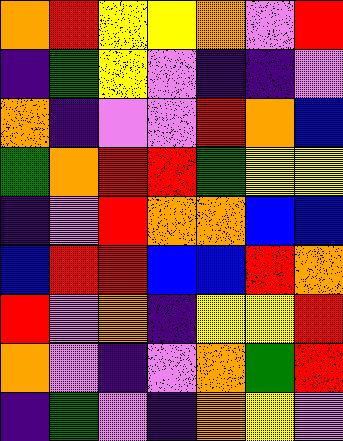[["orange", "red", "yellow", "yellow", "orange", "violet", "red"], ["indigo", "green", "yellow", "violet", "indigo", "indigo", "violet"], ["orange", "indigo", "violet", "violet", "red", "orange", "blue"], ["green", "orange", "red", "red", "green", "yellow", "yellow"], ["indigo", "violet", "red", "orange", "orange", "blue", "blue"], ["blue", "red", "red", "blue", "blue", "red", "orange"], ["red", "violet", "orange", "indigo", "yellow", "yellow", "red"], ["orange", "violet", "indigo", "violet", "orange", "green", "red"], ["indigo", "green", "violet", "indigo", "orange", "yellow", "violet"]]